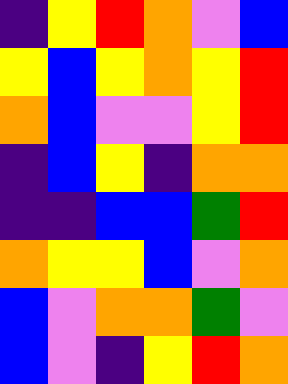[["indigo", "yellow", "red", "orange", "violet", "blue"], ["yellow", "blue", "yellow", "orange", "yellow", "red"], ["orange", "blue", "violet", "violet", "yellow", "red"], ["indigo", "blue", "yellow", "indigo", "orange", "orange"], ["indigo", "indigo", "blue", "blue", "green", "red"], ["orange", "yellow", "yellow", "blue", "violet", "orange"], ["blue", "violet", "orange", "orange", "green", "violet"], ["blue", "violet", "indigo", "yellow", "red", "orange"]]